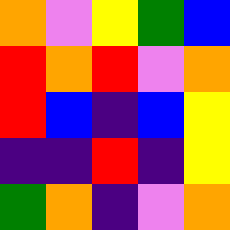[["orange", "violet", "yellow", "green", "blue"], ["red", "orange", "red", "violet", "orange"], ["red", "blue", "indigo", "blue", "yellow"], ["indigo", "indigo", "red", "indigo", "yellow"], ["green", "orange", "indigo", "violet", "orange"]]